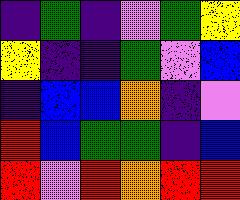[["indigo", "green", "indigo", "violet", "green", "yellow"], ["yellow", "indigo", "indigo", "green", "violet", "blue"], ["indigo", "blue", "blue", "orange", "indigo", "violet"], ["red", "blue", "green", "green", "indigo", "blue"], ["red", "violet", "red", "orange", "red", "red"]]